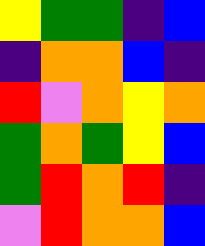[["yellow", "green", "green", "indigo", "blue"], ["indigo", "orange", "orange", "blue", "indigo"], ["red", "violet", "orange", "yellow", "orange"], ["green", "orange", "green", "yellow", "blue"], ["green", "red", "orange", "red", "indigo"], ["violet", "red", "orange", "orange", "blue"]]